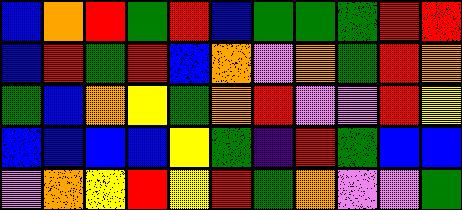[["blue", "orange", "red", "green", "red", "blue", "green", "green", "green", "red", "red"], ["blue", "red", "green", "red", "blue", "orange", "violet", "orange", "green", "red", "orange"], ["green", "blue", "orange", "yellow", "green", "orange", "red", "violet", "violet", "red", "yellow"], ["blue", "blue", "blue", "blue", "yellow", "green", "indigo", "red", "green", "blue", "blue"], ["violet", "orange", "yellow", "red", "yellow", "red", "green", "orange", "violet", "violet", "green"]]